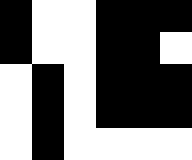[["black", "white", "white", "black", "black", "black"], ["black", "white", "white", "black", "black", "white"], ["white", "black", "white", "black", "black", "black"], ["white", "black", "white", "black", "black", "black"], ["white", "black", "white", "white", "white", "white"]]